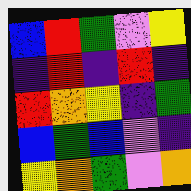[["blue", "red", "green", "violet", "yellow"], ["indigo", "red", "indigo", "red", "indigo"], ["red", "orange", "yellow", "indigo", "green"], ["blue", "green", "blue", "violet", "indigo"], ["yellow", "orange", "green", "violet", "orange"]]